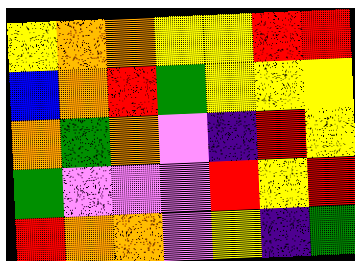[["yellow", "orange", "orange", "yellow", "yellow", "red", "red"], ["blue", "orange", "red", "green", "yellow", "yellow", "yellow"], ["orange", "green", "orange", "violet", "indigo", "red", "yellow"], ["green", "violet", "violet", "violet", "red", "yellow", "red"], ["red", "orange", "orange", "violet", "yellow", "indigo", "green"]]